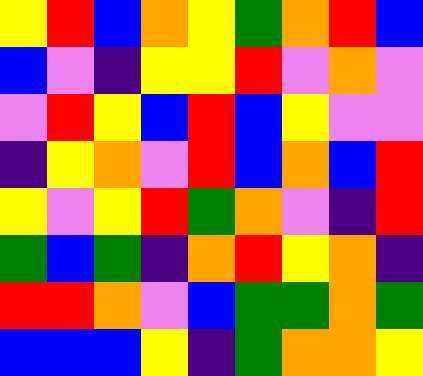[["yellow", "red", "blue", "orange", "yellow", "green", "orange", "red", "blue"], ["blue", "violet", "indigo", "yellow", "yellow", "red", "violet", "orange", "violet"], ["violet", "red", "yellow", "blue", "red", "blue", "yellow", "violet", "violet"], ["indigo", "yellow", "orange", "violet", "red", "blue", "orange", "blue", "red"], ["yellow", "violet", "yellow", "red", "green", "orange", "violet", "indigo", "red"], ["green", "blue", "green", "indigo", "orange", "red", "yellow", "orange", "indigo"], ["red", "red", "orange", "violet", "blue", "green", "green", "orange", "green"], ["blue", "blue", "blue", "yellow", "indigo", "green", "orange", "orange", "yellow"]]